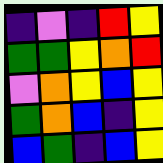[["indigo", "violet", "indigo", "red", "yellow"], ["green", "green", "yellow", "orange", "red"], ["violet", "orange", "yellow", "blue", "yellow"], ["green", "orange", "blue", "indigo", "yellow"], ["blue", "green", "indigo", "blue", "yellow"]]